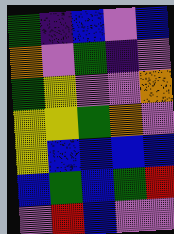[["green", "indigo", "blue", "violet", "blue"], ["orange", "violet", "green", "indigo", "violet"], ["green", "yellow", "violet", "violet", "orange"], ["yellow", "yellow", "green", "orange", "violet"], ["yellow", "blue", "blue", "blue", "blue"], ["blue", "green", "blue", "green", "red"], ["violet", "red", "blue", "violet", "violet"]]